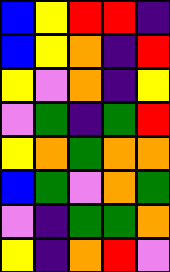[["blue", "yellow", "red", "red", "indigo"], ["blue", "yellow", "orange", "indigo", "red"], ["yellow", "violet", "orange", "indigo", "yellow"], ["violet", "green", "indigo", "green", "red"], ["yellow", "orange", "green", "orange", "orange"], ["blue", "green", "violet", "orange", "green"], ["violet", "indigo", "green", "green", "orange"], ["yellow", "indigo", "orange", "red", "violet"]]